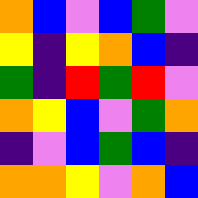[["orange", "blue", "violet", "blue", "green", "violet"], ["yellow", "indigo", "yellow", "orange", "blue", "indigo"], ["green", "indigo", "red", "green", "red", "violet"], ["orange", "yellow", "blue", "violet", "green", "orange"], ["indigo", "violet", "blue", "green", "blue", "indigo"], ["orange", "orange", "yellow", "violet", "orange", "blue"]]